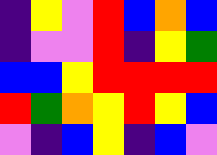[["indigo", "yellow", "violet", "red", "blue", "orange", "blue"], ["indigo", "violet", "violet", "red", "indigo", "yellow", "green"], ["blue", "blue", "yellow", "red", "red", "red", "red"], ["red", "green", "orange", "yellow", "red", "yellow", "blue"], ["violet", "indigo", "blue", "yellow", "indigo", "blue", "violet"]]